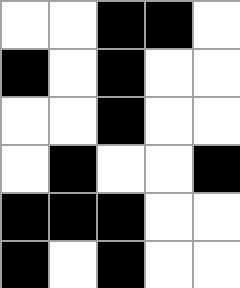[["white", "white", "black", "black", "white"], ["black", "white", "black", "white", "white"], ["white", "white", "black", "white", "white"], ["white", "black", "white", "white", "black"], ["black", "black", "black", "white", "white"], ["black", "white", "black", "white", "white"]]